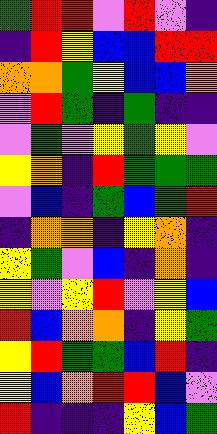[["green", "red", "red", "violet", "red", "violet", "indigo"], ["indigo", "red", "yellow", "blue", "blue", "red", "red"], ["orange", "orange", "green", "yellow", "blue", "blue", "orange"], ["violet", "red", "green", "indigo", "green", "indigo", "indigo"], ["violet", "green", "violet", "yellow", "green", "yellow", "violet"], ["yellow", "orange", "indigo", "red", "green", "green", "green"], ["violet", "blue", "indigo", "green", "blue", "green", "red"], ["indigo", "orange", "orange", "indigo", "yellow", "orange", "indigo"], ["yellow", "green", "violet", "blue", "indigo", "orange", "indigo"], ["yellow", "violet", "yellow", "red", "violet", "yellow", "blue"], ["red", "blue", "orange", "orange", "indigo", "yellow", "green"], ["yellow", "red", "green", "green", "blue", "red", "indigo"], ["yellow", "blue", "orange", "red", "red", "blue", "violet"], ["red", "indigo", "indigo", "indigo", "yellow", "blue", "green"]]